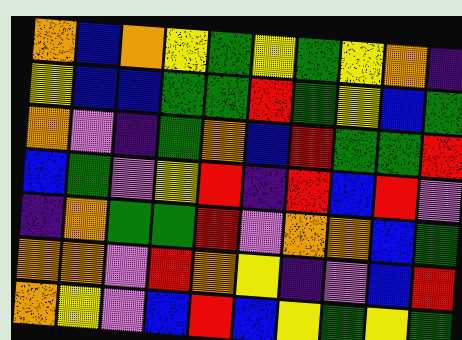[["orange", "blue", "orange", "yellow", "green", "yellow", "green", "yellow", "orange", "indigo"], ["yellow", "blue", "blue", "green", "green", "red", "green", "yellow", "blue", "green"], ["orange", "violet", "indigo", "green", "orange", "blue", "red", "green", "green", "red"], ["blue", "green", "violet", "yellow", "red", "indigo", "red", "blue", "red", "violet"], ["indigo", "orange", "green", "green", "red", "violet", "orange", "orange", "blue", "green"], ["orange", "orange", "violet", "red", "orange", "yellow", "indigo", "violet", "blue", "red"], ["orange", "yellow", "violet", "blue", "red", "blue", "yellow", "green", "yellow", "green"]]